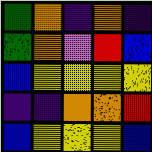[["green", "orange", "indigo", "orange", "indigo"], ["green", "orange", "violet", "red", "blue"], ["blue", "yellow", "yellow", "yellow", "yellow"], ["indigo", "indigo", "orange", "orange", "red"], ["blue", "yellow", "yellow", "yellow", "blue"]]